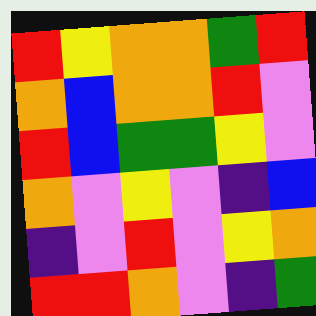[["red", "yellow", "orange", "orange", "green", "red"], ["orange", "blue", "orange", "orange", "red", "violet"], ["red", "blue", "green", "green", "yellow", "violet"], ["orange", "violet", "yellow", "violet", "indigo", "blue"], ["indigo", "violet", "red", "violet", "yellow", "orange"], ["red", "red", "orange", "violet", "indigo", "green"]]